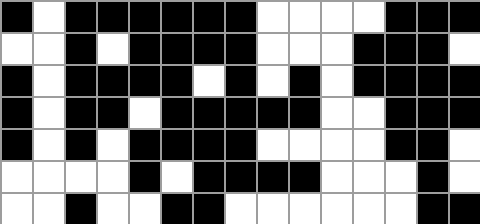[["black", "white", "black", "black", "black", "black", "black", "black", "white", "white", "white", "white", "black", "black", "black"], ["white", "white", "black", "white", "black", "black", "black", "black", "white", "white", "white", "black", "black", "black", "white"], ["black", "white", "black", "black", "black", "black", "white", "black", "white", "black", "white", "black", "black", "black", "black"], ["black", "white", "black", "black", "white", "black", "black", "black", "black", "black", "white", "white", "black", "black", "black"], ["black", "white", "black", "white", "black", "black", "black", "black", "white", "white", "white", "white", "black", "black", "white"], ["white", "white", "white", "white", "black", "white", "black", "black", "black", "black", "white", "white", "white", "black", "white"], ["white", "white", "black", "white", "white", "black", "black", "white", "white", "white", "white", "white", "white", "black", "black"]]